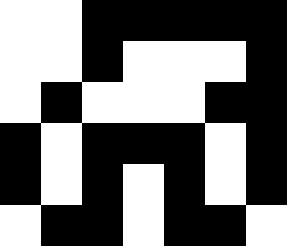[["white", "white", "black", "black", "black", "black", "black"], ["white", "white", "black", "white", "white", "white", "black"], ["white", "black", "white", "white", "white", "black", "black"], ["black", "white", "black", "black", "black", "white", "black"], ["black", "white", "black", "white", "black", "white", "black"], ["white", "black", "black", "white", "black", "black", "white"]]